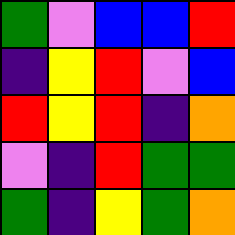[["green", "violet", "blue", "blue", "red"], ["indigo", "yellow", "red", "violet", "blue"], ["red", "yellow", "red", "indigo", "orange"], ["violet", "indigo", "red", "green", "green"], ["green", "indigo", "yellow", "green", "orange"]]